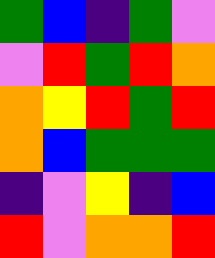[["green", "blue", "indigo", "green", "violet"], ["violet", "red", "green", "red", "orange"], ["orange", "yellow", "red", "green", "red"], ["orange", "blue", "green", "green", "green"], ["indigo", "violet", "yellow", "indigo", "blue"], ["red", "violet", "orange", "orange", "red"]]